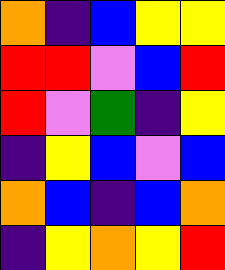[["orange", "indigo", "blue", "yellow", "yellow"], ["red", "red", "violet", "blue", "red"], ["red", "violet", "green", "indigo", "yellow"], ["indigo", "yellow", "blue", "violet", "blue"], ["orange", "blue", "indigo", "blue", "orange"], ["indigo", "yellow", "orange", "yellow", "red"]]